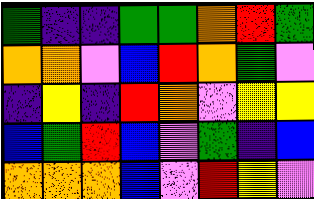[["green", "indigo", "indigo", "green", "green", "orange", "red", "green"], ["orange", "orange", "violet", "blue", "red", "orange", "green", "violet"], ["indigo", "yellow", "indigo", "red", "orange", "violet", "yellow", "yellow"], ["blue", "green", "red", "blue", "violet", "green", "indigo", "blue"], ["orange", "orange", "orange", "blue", "violet", "red", "yellow", "violet"]]